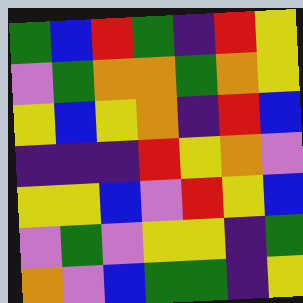[["green", "blue", "red", "green", "indigo", "red", "yellow"], ["violet", "green", "orange", "orange", "green", "orange", "yellow"], ["yellow", "blue", "yellow", "orange", "indigo", "red", "blue"], ["indigo", "indigo", "indigo", "red", "yellow", "orange", "violet"], ["yellow", "yellow", "blue", "violet", "red", "yellow", "blue"], ["violet", "green", "violet", "yellow", "yellow", "indigo", "green"], ["orange", "violet", "blue", "green", "green", "indigo", "yellow"]]